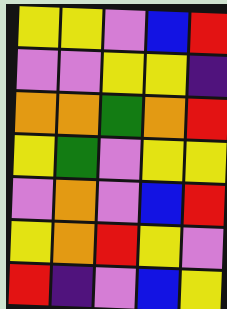[["yellow", "yellow", "violet", "blue", "red"], ["violet", "violet", "yellow", "yellow", "indigo"], ["orange", "orange", "green", "orange", "red"], ["yellow", "green", "violet", "yellow", "yellow"], ["violet", "orange", "violet", "blue", "red"], ["yellow", "orange", "red", "yellow", "violet"], ["red", "indigo", "violet", "blue", "yellow"]]